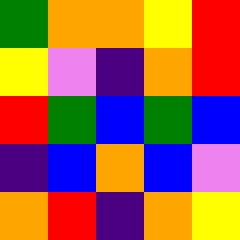[["green", "orange", "orange", "yellow", "red"], ["yellow", "violet", "indigo", "orange", "red"], ["red", "green", "blue", "green", "blue"], ["indigo", "blue", "orange", "blue", "violet"], ["orange", "red", "indigo", "orange", "yellow"]]